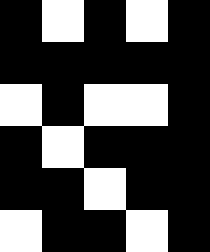[["black", "white", "black", "white", "black"], ["black", "black", "black", "black", "black"], ["white", "black", "white", "white", "black"], ["black", "white", "black", "black", "black"], ["black", "black", "white", "black", "black"], ["white", "black", "black", "white", "black"]]